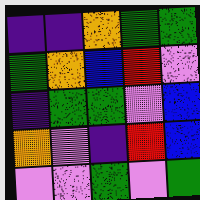[["indigo", "indigo", "orange", "green", "green"], ["green", "orange", "blue", "red", "violet"], ["indigo", "green", "green", "violet", "blue"], ["orange", "violet", "indigo", "red", "blue"], ["violet", "violet", "green", "violet", "green"]]